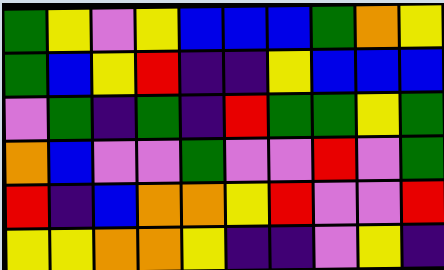[["green", "yellow", "violet", "yellow", "blue", "blue", "blue", "green", "orange", "yellow"], ["green", "blue", "yellow", "red", "indigo", "indigo", "yellow", "blue", "blue", "blue"], ["violet", "green", "indigo", "green", "indigo", "red", "green", "green", "yellow", "green"], ["orange", "blue", "violet", "violet", "green", "violet", "violet", "red", "violet", "green"], ["red", "indigo", "blue", "orange", "orange", "yellow", "red", "violet", "violet", "red"], ["yellow", "yellow", "orange", "orange", "yellow", "indigo", "indigo", "violet", "yellow", "indigo"]]